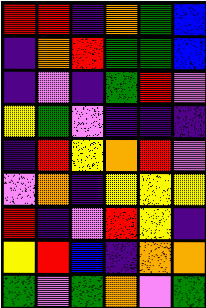[["red", "red", "indigo", "orange", "green", "blue"], ["indigo", "orange", "red", "green", "green", "blue"], ["indigo", "violet", "indigo", "green", "red", "violet"], ["yellow", "green", "violet", "indigo", "indigo", "indigo"], ["indigo", "red", "yellow", "orange", "red", "violet"], ["violet", "orange", "indigo", "yellow", "yellow", "yellow"], ["red", "indigo", "violet", "red", "yellow", "indigo"], ["yellow", "red", "blue", "indigo", "orange", "orange"], ["green", "violet", "green", "orange", "violet", "green"]]